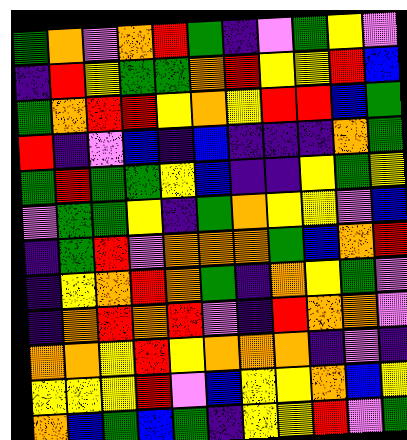[["green", "orange", "violet", "orange", "red", "green", "indigo", "violet", "green", "yellow", "violet"], ["indigo", "red", "yellow", "green", "green", "orange", "red", "yellow", "yellow", "red", "blue"], ["green", "orange", "red", "red", "yellow", "orange", "yellow", "red", "red", "blue", "green"], ["red", "indigo", "violet", "blue", "indigo", "blue", "indigo", "indigo", "indigo", "orange", "green"], ["green", "red", "green", "green", "yellow", "blue", "indigo", "indigo", "yellow", "green", "yellow"], ["violet", "green", "green", "yellow", "indigo", "green", "orange", "yellow", "yellow", "violet", "blue"], ["indigo", "green", "red", "violet", "orange", "orange", "orange", "green", "blue", "orange", "red"], ["indigo", "yellow", "orange", "red", "orange", "green", "indigo", "orange", "yellow", "green", "violet"], ["indigo", "orange", "red", "orange", "red", "violet", "indigo", "red", "orange", "orange", "violet"], ["orange", "orange", "yellow", "red", "yellow", "orange", "orange", "orange", "indigo", "violet", "indigo"], ["yellow", "yellow", "yellow", "red", "violet", "blue", "yellow", "yellow", "orange", "blue", "yellow"], ["orange", "blue", "green", "blue", "green", "indigo", "yellow", "yellow", "red", "violet", "green"]]